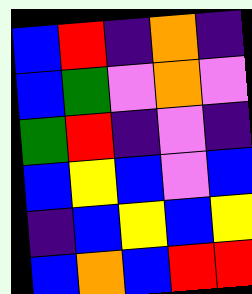[["blue", "red", "indigo", "orange", "indigo"], ["blue", "green", "violet", "orange", "violet"], ["green", "red", "indigo", "violet", "indigo"], ["blue", "yellow", "blue", "violet", "blue"], ["indigo", "blue", "yellow", "blue", "yellow"], ["blue", "orange", "blue", "red", "red"]]